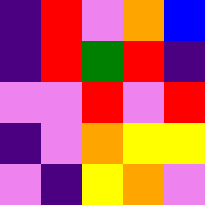[["indigo", "red", "violet", "orange", "blue"], ["indigo", "red", "green", "red", "indigo"], ["violet", "violet", "red", "violet", "red"], ["indigo", "violet", "orange", "yellow", "yellow"], ["violet", "indigo", "yellow", "orange", "violet"]]